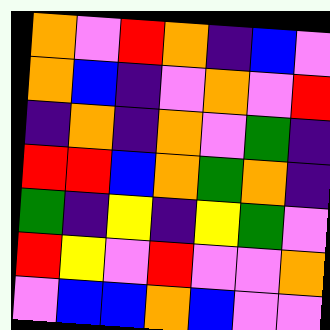[["orange", "violet", "red", "orange", "indigo", "blue", "violet"], ["orange", "blue", "indigo", "violet", "orange", "violet", "red"], ["indigo", "orange", "indigo", "orange", "violet", "green", "indigo"], ["red", "red", "blue", "orange", "green", "orange", "indigo"], ["green", "indigo", "yellow", "indigo", "yellow", "green", "violet"], ["red", "yellow", "violet", "red", "violet", "violet", "orange"], ["violet", "blue", "blue", "orange", "blue", "violet", "violet"]]